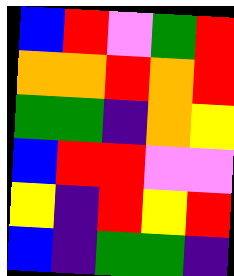[["blue", "red", "violet", "green", "red"], ["orange", "orange", "red", "orange", "red"], ["green", "green", "indigo", "orange", "yellow"], ["blue", "red", "red", "violet", "violet"], ["yellow", "indigo", "red", "yellow", "red"], ["blue", "indigo", "green", "green", "indigo"]]